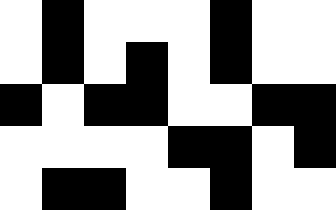[["white", "black", "white", "white", "white", "black", "white", "white"], ["white", "black", "white", "black", "white", "black", "white", "white"], ["black", "white", "black", "black", "white", "white", "black", "black"], ["white", "white", "white", "white", "black", "black", "white", "black"], ["white", "black", "black", "white", "white", "black", "white", "white"]]